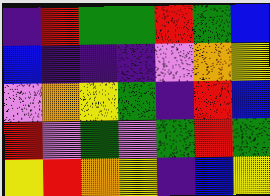[["indigo", "red", "green", "green", "red", "green", "blue"], ["blue", "indigo", "indigo", "indigo", "violet", "orange", "yellow"], ["violet", "orange", "yellow", "green", "indigo", "red", "blue"], ["red", "violet", "green", "violet", "green", "red", "green"], ["yellow", "red", "orange", "yellow", "indigo", "blue", "yellow"]]